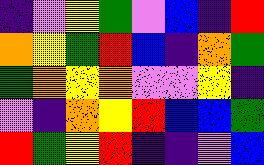[["indigo", "violet", "yellow", "green", "violet", "blue", "indigo", "red"], ["orange", "yellow", "green", "red", "blue", "indigo", "orange", "green"], ["green", "orange", "yellow", "orange", "violet", "violet", "yellow", "indigo"], ["violet", "indigo", "orange", "yellow", "red", "blue", "blue", "green"], ["red", "green", "yellow", "red", "indigo", "indigo", "violet", "blue"]]